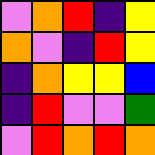[["violet", "orange", "red", "indigo", "yellow"], ["orange", "violet", "indigo", "red", "yellow"], ["indigo", "orange", "yellow", "yellow", "blue"], ["indigo", "red", "violet", "violet", "green"], ["violet", "red", "orange", "red", "orange"]]